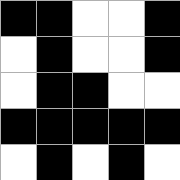[["black", "black", "white", "white", "black"], ["white", "black", "white", "white", "black"], ["white", "black", "black", "white", "white"], ["black", "black", "black", "black", "black"], ["white", "black", "white", "black", "white"]]